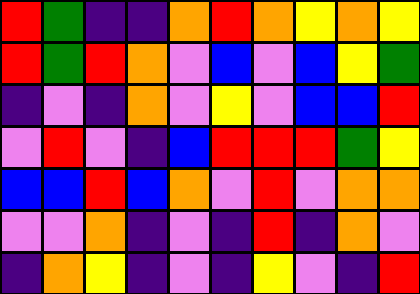[["red", "green", "indigo", "indigo", "orange", "red", "orange", "yellow", "orange", "yellow"], ["red", "green", "red", "orange", "violet", "blue", "violet", "blue", "yellow", "green"], ["indigo", "violet", "indigo", "orange", "violet", "yellow", "violet", "blue", "blue", "red"], ["violet", "red", "violet", "indigo", "blue", "red", "red", "red", "green", "yellow"], ["blue", "blue", "red", "blue", "orange", "violet", "red", "violet", "orange", "orange"], ["violet", "violet", "orange", "indigo", "violet", "indigo", "red", "indigo", "orange", "violet"], ["indigo", "orange", "yellow", "indigo", "violet", "indigo", "yellow", "violet", "indigo", "red"]]